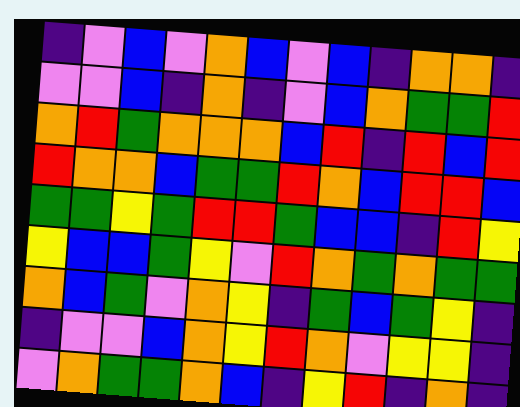[["indigo", "violet", "blue", "violet", "orange", "blue", "violet", "blue", "indigo", "orange", "orange", "indigo"], ["violet", "violet", "blue", "indigo", "orange", "indigo", "violet", "blue", "orange", "green", "green", "red"], ["orange", "red", "green", "orange", "orange", "orange", "blue", "red", "indigo", "red", "blue", "red"], ["red", "orange", "orange", "blue", "green", "green", "red", "orange", "blue", "red", "red", "blue"], ["green", "green", "yellow", "green", "red", "red", "green", "blue", "blue", "indigo", "red", "yellow"], ["yellow", "blue", "blue", "green", "yellow", "violet", "red", "orange", "green", "orange", "green", "green"], ["orange", "blue", "green", "violet", "orange", "yellow", "indigo", "green", "blue", "green", "yellow", "indigo"], ["indigo", "violet", "violet", "blue", "orange", "yellow", "red", "orange", "violet", "yellow", "yellow", "indigo"], ["violet", "orange", "green", "green", "orange", "blue", "indigo", "yellow", "red", "indigo", "orange", "indigo"]]